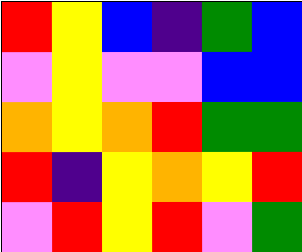[["red", "yellow", "blue", "indigo", "green", "blue"], ["violet", "yellow", "violet", "violet", "blue", "blue"], ["orange", "yellow", "orange", "red", "green", "green"], ["red", "indigo", "yellow", "orange", "yellow", "red"], ["violet", "red", "yellow", "red", "violet", "green"]]